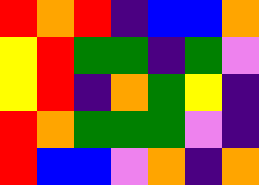[["red", "orange", "red", "indigo", "blue", "blue", "orange"], ["yellow", "red", "green", "green", "indigo", "green", "violet"], ["yellow", "red", "indigo", "orange", "green", "yellow", "indigo"], ["red", "orange", "green", "green", "green", "violet", "indigo"], ["red", "blue", "blue", "violet", "orange", "indigo", "orange"]]